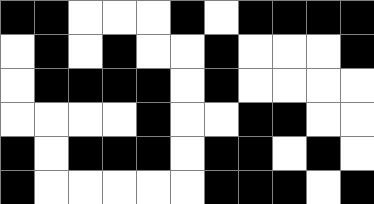[["black", "black", "white", "white", "white", "black", "white", "black", "black", "black", "black"], ["white", "black", "white", "black", "white", "white", "black", "white", "white", "white", "black"], ["white", "black", "black", "black", "black", "white", "black", "white", "white", "white", "white"], ["white", "white", "white", "white", "black", "white", "white", "black", "black", "white", "white"], ["black", "white", "black", "black", "black", "white", "black", "black", "white", "black", "white"], ["black", "white", "white", "white", "white", "white", "black", "black", "black", "white", "black"]]